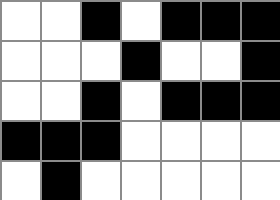[["white", "white", "black", "white", "black", "black", "black"], ["white", "white", "white", "black", "white", "white", "black"], ["white", "white", "black", "white", "black", "black", "black"], ["black", "black", "black", "white", "white", "white", "white"], ["white", "black", "white", "white", "white", "white", "white"]]